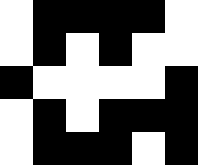[["white", "black", "black", "black", "black", "white"], ["white", "black", "white", "black", "white", "white"], ["black", "white", "white", "white", "white", "black"], ["white", "black", "white", "black", "black", "black"], ["white", "black", "black", "black", "white", "black"]]